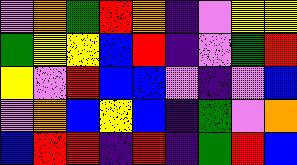[["violet", "orange", "green", "red", "orange", "indigo", "violet", "yellow", "yellow"], ["green", "yellow", "yellow", "blue", "red", "indigo", "violet", "green", "red"], ["yellow", "violet", "red", "blue", "blue", "violet", "indigo", "violet", "blue"], ["violet", "orange", "blue", "yellow", "blue", "indigo", "green", "violet", "orange"], ["blue", "red", "red", "indigo", "red", "indigo", "green", "red", "blue"]]